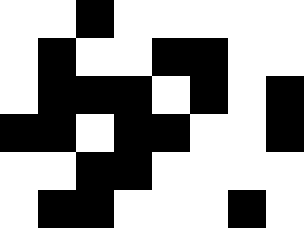[["white", "white", "black", "white", "white", "white", "white", "white"], ["white", "black", "white", "white", "black", "black", "white", "white"], ["white", "black", "black", "black", "white", "black", "white", "black"], ["black", "black", "white", "black", "black", "white", "white", "black"], ["white", "white", "black", "black", "white", "white", "white", "white"], ["white", "black", "black", "white", "white", "white", "black", "white"]]